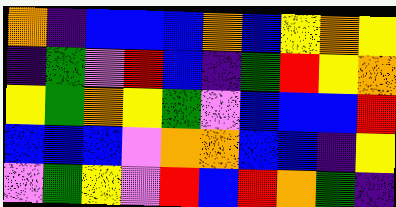[["orange", "indigo", "blue", "blue", "blue", "orange", "blue", "yellow", "orange", "yellow"], ["indigo", "green", "violet", "red", "blue", "indigo", "green", "red", "yellow", "orange"], ["yellow", "green", "orange", "yellow", "green", "violet", "blue", "blue", "blue", "red"], ["blue", "blue", "blue", "violet", "orange", "orange", "blue", "blue", "indigo", "yellow"], ["violet", "green", "yellow", "violet", "red", "blue", "red", "orange", "green", "indigo"]]